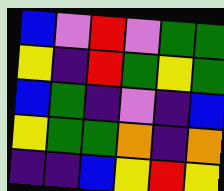[["blue", "violet", "red", "violet", "green", "green"], ["yellow", "indigo", "red", "green", "yellow", "green"], ["blue", "green", "indigo", "violet", "indigo", "blue"], ["yellow", "green", "green", "orange", "indigo", "orange"], ["indigo", "indigo", "blue", "yellow", "red", "yellow"]]